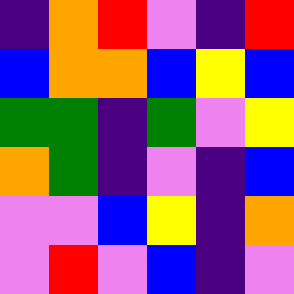[["indigo", "orange", "red", "violet", "indigo", "red"], ["blue", "orange", "orange", "blue", "yellow", "blue"], ["green", "green", "indigo", "green", "violet", "yellow"], ["orange", "green", "indigo", "violet", "indigo", "blue"], ["violet", "violet", "blue", "yellow", "indigo", "orange"], ["violet", "red", "violet", "blue", "indigo", "violet"]]